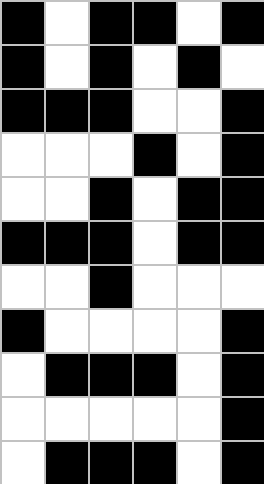[["black", "white", "black", "black", "white", "black"], ["black", "white", "black", "white", "black", "white"], ["black", "black", "black", "white", "white", "black"], ["white", "white", "white", "black", "white", "black"], ["white", "white", "black", "white", "black", "black"], ["black", "black", "black", "white", "black", "black"], ["white", "white", "black", "white", "white", "white"], ["black", "white", "white", "white", "white", "black"], ["white", "black", "black", "black", "white", "black"], ["white", "white", "white", "white", "white", "black"], ["white", "black", "black", "black", "white", "black"]]